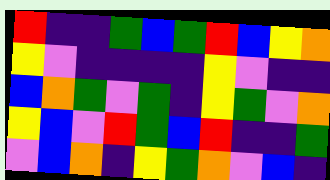[["red", "indigo", "indigo", "green", "blue", "green", "red", "blue", "yellow", "orange"], ["yellow", "violet", "indigo", "indigo", "indigo", "indigo", "yellow", "violet", "indigo", "indigo"], ["blue", "orange", "green", "violet", "green", "indigo", "yellow", "green", "violet", "orange"], ["yellow", "blue", "violet", "red", "green", "blue", "red", "indigo", "indigo", "green"], ["violet", "blue", "orange", "indigo", "yellow", "green", "orange", "violet", "blue", "indigo"]]